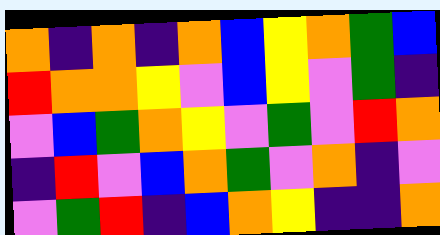[["orange", "indigo", "orange", "indigo", "orange", "blue", "yellow", "orange", "green", "blue"], ["red", "orange", "orange", "yellow", "violet", "blue", "yellow", "violet", "green", "indigo"], ["violet", "blue", "green", "orange", "yellow", "violet", "green", "violet", "red", "orange"], ["indigo", "red", "violet", "blue", "orange", "green", "violet", "orange", "indigo", "violet"], ["violet", "green", "red", "indigo", "blue", "orange", "yellow", "indigo", "indigo", "orange"]]